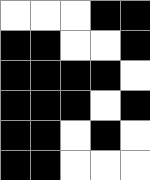[["white", "white", "white", "black", "black"], ["black", "black", "white", "white", "black"], ["black", "black", "black", "black", "white"], ["black", "black", "black", "white", "black"], ["black", "black", "white", "black", "white"], ["black", "black", "white", "white", "white"]]